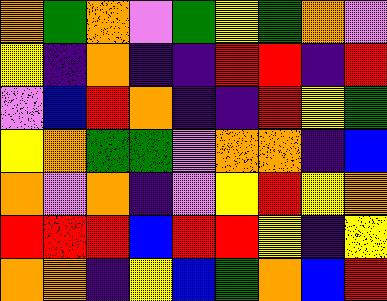[["orange", "green", "orange", "violet", "green", "yellow", "green", "orange", "violet"], ["yellow", "indigo", "orange", "indigo", "indigo", "red", "red", "indigo", "red"], ["violet", "blue", "red", "orange", "indigo", "indigo", "red", "yellow", "green"], ["yellow", "orange", "green", "green", "violet", "orange", "orange", "indigo", "blue"], ["orange", "violet", "orange", "indigo", "violet", "yellow", "red", "yellow", "orange"], ["red", "red", "red", "blue", "red", "red", "yellow", "indigo", "yellow"], ["orange", "orange", "indigo", "yellow", "blue", "green", "orange", "blue", "red"]]